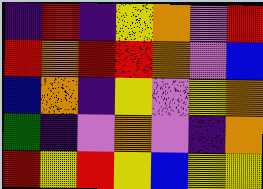[["indigo", "red", "indigo", "yellow", "orange", "violet", "red"], ["red", "orange", "red", "red", "orange", "violet", "blue"], ["blue", "orange", "indigo", "yellow", "violet", "yellow", "orange"], ["green", "indigo", "violet", "orange", "violet", "indigo", "orange"], ["red", "yellow", "red", "yellow", "blue", "yellow", "yellow"]]